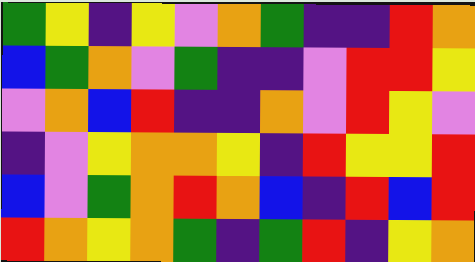[["green", "yellow", "indigo", "yellow", "violet", "orange", "green", "indigo", "indigo", "red", "orange"], ["blue", "green", "orange", "violet", "green", "indigo", "indigo", "violet", "red", "red", "yellow"], ["violet", "orange", "blue", "red", "indigo", "indigo", "orange", "violet", "red", "yellow", "violet"], ["indigo", "violet", "yellow", "orange", "orange", "yellow", "indigo", "red", "yellow", "yellow", "red"], ["blue", "violet", "green", "orange", "red", "orange", "blue", "indigo", "red", "blue", "red"], ["red", "orange", "yellow", "orange", "green", "indigo", "green", "red", "indigo", "yellow", "orange"]]